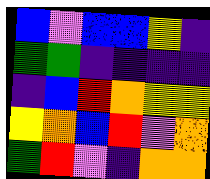[["blue", "violet", "blue", "blue", "yellow", "indigo"], ["green", "green", "indigo", "indigo", "indigo", "indigo"], ["indigo", "blue", "red", "orange", "yellow", "yellow"], ["yellow", "orange", "blue", "red", "violet", "orange"], ["green", "red", "violet", "indigo", "orange", "orange"]]